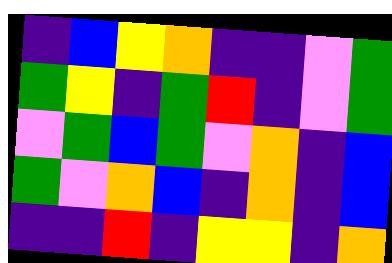[["indigo", "blue", "yellow", "orange", "indigo", "indigo", "violet", "green"], ["green", "yellow", "indigo", "green", "red", "indigo", "violet", "green"], ["violet", "green", "blue", "green", "violet", "orange", "indigo", "blue"], ["green", "violet", "orange", "blue", "indigo", "orange", "indigo", "blue"], ["indigo", "indigo", "red", "indigo", "yellow", "yellow", "indigo", "orange"]]